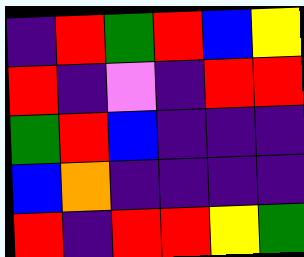[["indigo", "red", "green", "red", "blue", "yellow"], ["red", "indigo", "violet", "indigo", "red", "red"], ["green", "red", "blue", "indigo", "indigo", "indigo"], ["blue", "orange", "indigo", "indigo", "indigo", "indigo"], ["red", "indigo", "red", "red", "yellow", "green"]]